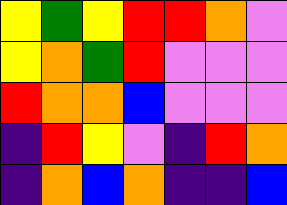[["yellow", "green", "yellow", "red", "red", "orange", "violet"], ["yellow", "orange", "green", "red", "violet", "violet", "violet"], ["red", "orange", "orange", "blue", "violet", "violet", "violet"], ["indigo", "red", "yellow", "violet", "indigo", "red", "orange"], ["indigo", "orange", "blue", "orange", "indigo", "indigo", "blue"]]